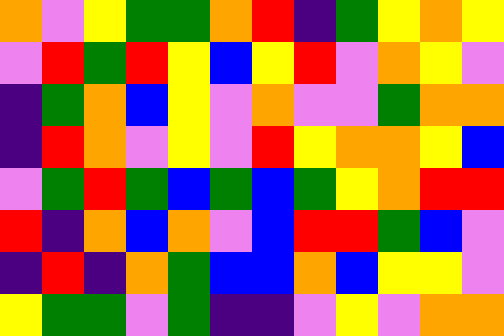[["orange", "violet", "yellow", "green", "green", "orange", "red", "indigo", "green", "yellow", "orange", "yellow"], ["violet", "red", "green", "red", "yellow", "blue", "yellow", "red", "violet", "orange", "yellow", "violet"], ["indigo", "green", "orange", "blue", "yellow", "violet", "orange", "violet", "violet", "green", "orange", "orange"], ["indigo", "red", "orange", "violet", "yellow", "violet", "red", "yellow", "orange", "orange", "yellow", "blue"], ["violet", "green", "red", "green", "blue", "green", "blue", "green", "yellow", "orange", "red", "red"], ["red", "indigo", "orange", "blue", "orange", "violet", "blue", "red", "red", "green", "blue", "violet"], ["indigo", "red", "indigo", "orange", "green", "blue", "blue", "orange", "blue", "yellow", "yellow", "violet"], ["yellow", "green", "green", "violet", "green", "indigo", "indigo", "violet", "yellow", "violet", "orange", "orange"]]